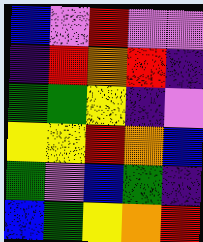[["blue", "violet", "red", "violet", "violet"], ["indigo", "red", "orange", "red", "indigo"], ["green", "green", "yellow", "indigo", "violet"], ["yellow", "yellow", "red", "orange", "blue"], ["green", "violet", "blue", "green", "indigo"], ["blue", "green", "yellow", "orange", "red"]]